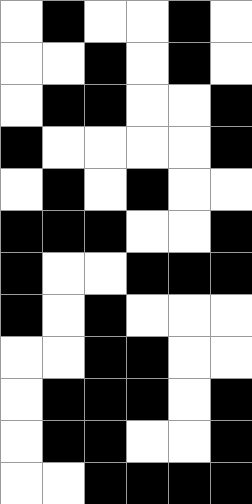[["white", "black", "white", "white", "black", "white"], ["white", "white", "black", "white", "black", "white"], ["white", "black", "black", "white", "white", "black"], ["black", "white", "white", "white", "white", "black"], ["white", "black", "white", "black", "white", "white"], ["black", "black", "black", "white", "white", "black"], ["black", "white", "white", "black", "black", "black"], ["black", "white", "black", "white", "white", "white"], ["white", "white", "black", "black", "white", "white"], ["white", "black", "black", "black", "white", "black"], ["white", "black", "black", "white", "white", "black"], ["white", "white", "black", "black", "black", "black"]]